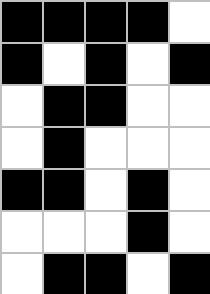[["black", "black", "black", "black", "white"], ["black", "white", "black", "white", "black"], ["white", "black", "black", "white", "white"], ["white", "black", "white", "white", "white"], ["black", "black", "white", "black", "white"], ["white", "white", "white", "black", "white"], ["white", "black", "black", "white", "black"]]